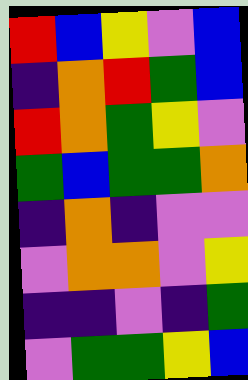[["red", "blue", "yellow", "violet", "blue"], ["indigo", "orange", "red", "green", "blue"], ["red", "orange", "green", "yellow", "violet"], ["green", "blue", "green", "green", "orange"], ["indigo", "orange", "indigo", "violet", "violet"], ["violet", "orange", "orange", "violet", "yellow"], ["indigo", "indigo", "violet", "indigo", "green"], ["violet", "green", "green", "yellow", "blue"]]